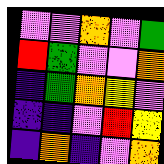[["violet", "violet", "orange", "violet", "green"], ["red", "green", "violet", "violet", "orange"], ["indigo", "green", "orange", "yellow", "violet"], ["indigo", "indigo", "violet", "red", "yellow"], ["indigo", "orange", "indigo", "violet", "orange"]]